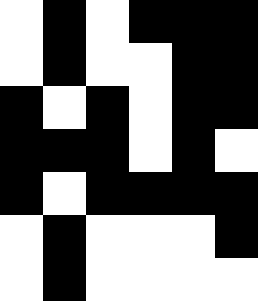[["white", "black", "white", "black", "black", "black"], ["white", "black", "white", "white", "black", "black"], ["black", "white", "black", "white", "black", "black"], ["black", "black", "black", "white", "black", "white"], ["black", "white", "black", "black", "black", "black"], ["white", "black", "white", "white", "white", "black"], ["white", "black", "white", "white", "white", "white"]]